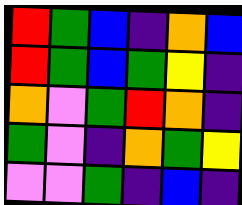[["red", "green", "blue", "indigo", "orange", "blue"], ["red", "green", "blue", "green", "yellow", "indigo"], ["orange", "violet", "green", "red", "orange", "indigo"], ["green", "violet", "indigo", "orange", "green", "yellow"], ["violet", "violet", "green", "indigo", "blue", "indigo"]]